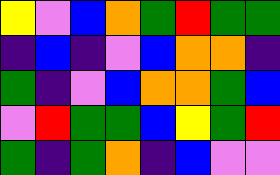[["yellow", "violet", "blue", "orange", "green", "red", "green", "green"], ["indigo", "blue", "indigo", "violet", "blue", "orange", "orange", "indigo"], ["green", "indigo", "violet", "blue", "orange", "orange", "green", "blue"], ["violet", "red", "green", "green", "blue", "yellow", "green", "red"], ["green", "indigo", "green", "orange", "indigo", "blue", "violet", "violet"]]